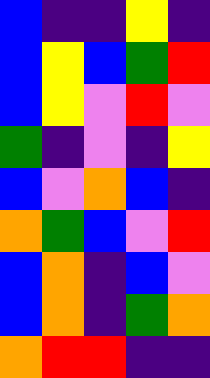[["blue", "indigo", "indigo", "yellow", "indigo"], ["blue", "yellow", "blue", "green", "red"], ["blue", "yellow", "violet", "red", "violet"], ["green", "indigo", "violet", "indigo", "yellow"], ["blue", "violet", "orange", "blue", "indigo"], ["orange", "green", "blue", "violet", "red"], ["blue", "orange", "indigo", "blue", "violet"], ["blue", "orange", "indigo", "green", "orange"], ["orange", "red", "red", "indigo", "indigo"]]